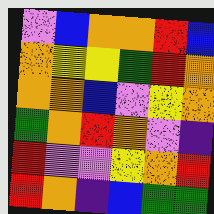[["violet", "blue", "orange", "orange", "red", "blue"], ["orange", "yellow", "yellow", "green", "red", "orange"], ["orange", "orange", "blue", "violet", "yellow", "orange"], ["green", "orange", "red", "orange", "violet", "indigo"], ["red", "violet", "violet", "yellow", "orange", "red"], ["red", "orange", "indigo", "blue", "green", "green"]]